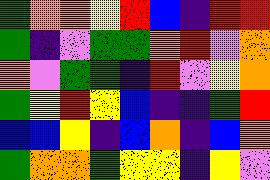[["green", "orange", "orange", "yellow", "red", "blue", "indigo", "red", "red"], ["green", "indigo", "violet", "green", "green", "orange", "red", "violet", "orange"], ["orange", "violet", "green", "green", "indigo", "red", "violet", "yellow", "orange"], ["green", "yellow", "red", "yellow", "blue", "indigo", "indigo", "green", "red"], ["blue", "blue", "yellow", "indigo", "blue", "orange", "indigo", "blue", "orange"], ["green", "orange", "orange", "green", "yellow", "yellow", "indigo", "yellow", "violet"]]